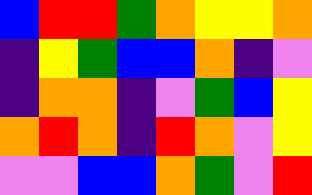[["blue", "red", "red", "green", "orange", "yellow", "yellow", "orange"], ["indigo", "yellow", "green", "blue", "blue", "orange", "indigo", "violet"], ["indigo", "orange", "orange", "indigo", "violet", "green", "blue", "yellow"], ["orange", "red", "orange", "indigo", "red", "orange", "violet", "yellow"], ["violet", "violet", "blue", "blue", "orange", "green", "violet", "red"]]